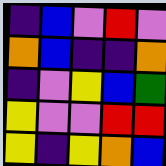[["indigo", "blue", "violet", "red", "violet"], ["orange", "blue", "indigo", "indigo", "orange"], ["indigo", "violet", "yellow", "blue", "green"], ["yellow", "violet", "violet", "red", "red"], ["yellow", "indigo", "yellow", "orange", "blue"]]